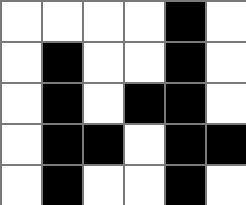[["white", "white", "white", "white", "black", "white"], ["white", "black", "white", "white", "black", "white"], ["white", "black", "white", "black", "black", "white"], ["white", "black", "black", "white", "black", "black"], ["white", "black", "white", "white", "black", "white"]]